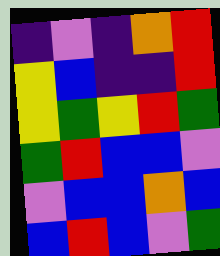[["indigo", "violet", "indigo", "orange", "red"], ["yellow", "blue", "indigo", "indigo", "red"], ["yellow", "green", "yellow", "red", "green"], ["green", "red", "blue", "blue", "violet"], ["violet", "blue", "blue", "orange", "blue"], ["blue", "red", "blue", "violet", "green"]]